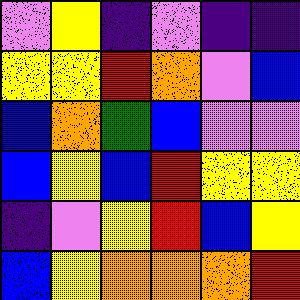[["violet", "yellow", "indigo", "violet", "indigo", "indigo"], ["yellow", "yellow", "red", "orange", "violet", "blue"], ["blue", "orange", "green", "blue", "violet", "violet"], ["blue", "yellow", "blue", "red", "yellow", "yellow"], ["indigo", "violet", "yellow", "red", "blue", "yellow"], ["blue", "yellow", "orange", "orange", "orange", "red"]]